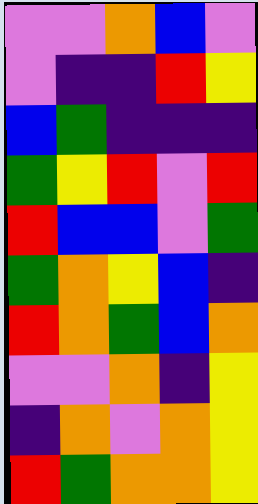[["violet", "violet", "orange", "blue", "violet"], ["violet", "indigo", "indigo", "red", "yellow"], ["blue", "green", "indigo", "indigo", "indigo"], ["green", "yellow", "red", "violet", "red"], ["red", "blue", "blue", "violet", "green"], ["green", "orange", "yellow", "blue", "indigo"], ["red", "orange", "green", "blue", "orange"], ["violet", "violet", "orange", "indigo", "yellow"], ["indigo", "orange", "violet", "orange", "yellow"], ["red", "green", "orange", "orange", "yellow"]]